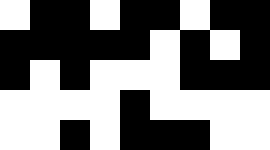[["white", "black", "black", "white", "black", "black", "white", "black", "black"], ["black", "black", "black", "black", "black", "white", "black", "white", "black"], ["black", "white", "black", "white", "white", "white", "black", "black", "black"], ["white", "white", "white", "white", "black", "white", "white", "white", "white"], ["white", "white", "black", "white", "black", "black", "black", "white", "white"]]